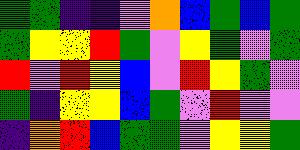[["green", "green", "indigo", "indigo", "violet", "orange", "blue", "green", "blue", "green"], ["green", "yellow", "yellow", "red", "green", "violet", "yellow", "green", "violet", "green"], ["red", "violet", "red", "yellow", "blue", "violet", "red", "yellow", "green", "violet"], ["green", "indigo", "yellow", "yellow", "blue", "green", "violet", "red", "violet", "violet"], ["indigo", "orange", "red", "blue", "green", "green", "violet", "yellow", "yellow", "green"]]